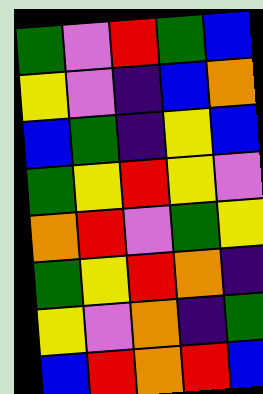[["green", "violet", "red", "green", "blue"], ["yellow", "violet", "indigo", "blue", "orange"], ["blue", "green", "indigo", "yellow", "blue"], ["green", "yellow", "red", "yellow", "violet"], ["orange", "red", "violet", "green", "yellow"], ["green", "yellow", "red", "orange", "indigo"], ["yellow", "violet", "orange", "indigo", "green"], ["blue", "red", "orange", "red", "blue"]]